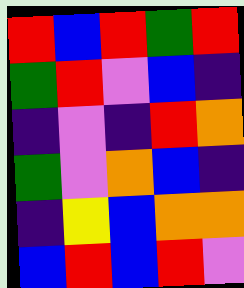[["red", "blue", "red", "green", "red"], ["green", "red", "violet", "blue", "indigo"], ["indigo", "violet", "indigo", "red", "orange"], ["green", "violet", "orange", "blue", "indigo"], ["indigo", "yellow", "blue", "orange", "orange"], ["blue", "red", "blue", "red", "violet"]]